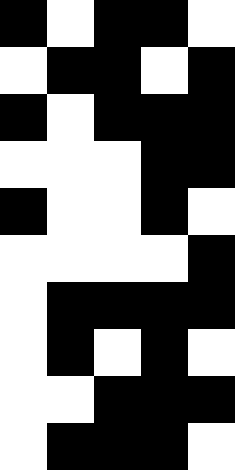[["black", "white", "black", "black", "white"], ["white", "black", "black", "white", "black"], ["black", "white", "black", "black", "black"], ["white", "white", "white", "black", "black"], ["black", "white", "white", "black", "white"], ["white", "white", "white", "white", "black"], ["white", "black", "black", "black", "black"], ["white", "black", "white", "black", "white"], ["white", "white", "black", "black", "black"], ["white", "black", "black", "black", "white"]]